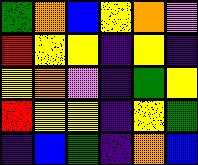[["green", "orange", "blue", "yellow", "orange", "violet"], ["red", "yellow", "yellow", "indigo", "yellow", "indigo"], ["yellow", "orange", "violet", "indigo", "green", "yellow"], ["red", "yellow", "yellow", "indigo", "yellow", "green"], ["indigo", "blue", "green", "indigo", "orange", "blue"]]